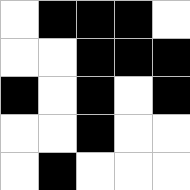[["white", "black", "black", "black", "white"], ["white", "white", "black", "black", "black"], ["black", "white", "black", "white", "black"], ["white", "white", "black", "white", "white"], ["white", "black", "white", "white", "white"]]